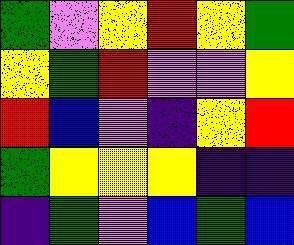[["green", "violet", "yellow", "red", "yellow", "green"], ["yellow", "green", "red", "violet", "violet", "yellow"], ["red", "blue", "violet", "indigo", "yellow", "red"], ["green", "yellow", "yellow", "yellow", "indigo", "indigo"], ["indigo", "green", "violet", "blue", "green", "blue"]]